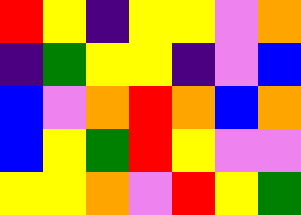[["red", "yellow", "indigo", "yellow", "yellow", "violet", "orange"], ["indigo", "green", "yellow", "yellow", "indigo", "violet", "blue"], ["blue", "violet", "orange", "red", "orange", "blue", "orange"], ["blue", "yellow", "green", "red", "yellow", "violet", "violet"], ["yellow", "yellow", "orange", "violet", "red", "yellow", "green"]]